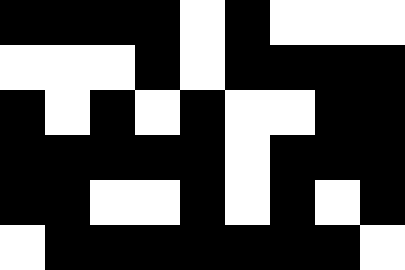[["black", "black", "black", "black", "white", "black", "white", "white", "white"], ["white", "white", "white", "black", "white", "black", "black", "black", "black"], ["black", "white", "black", "white", "black", "white", "white", "black", "black"], ["black", "black", "black", "black", "black", "white", "black", "black", "black"], ["black", "black", "white", "white", "black", "white", "black", "white", "black"], ["white", "black", "black", "black", "black", "black", "black", "black", "white"]]